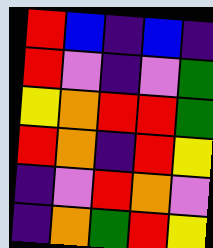[["red", "blue", "indigo", "blue", "indigo"], ["red", "violet", "indigo", "violet", "green"], ["yellow", "orange", "red", "red", "green"], ["red", "orange", "indigo", "red", "yellow"], ["indigo", "violet", "red", "orange", "violet"], ["indigo", "orange", "green", "red", "yellow"]]